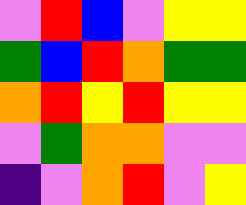[["violet", "red", "blue", "violet", "yellow", "yellow"], ["green", "blue", "red", "orange", "green", "green"], ["orange", "red", "yellow", "red", "yellow", "yellow"], ["violet", "green", "orange", "orange", "violet", "violet"], ["indigo", "violet", "orange", "red", "violet", "yellow"]]